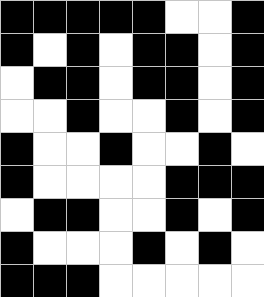[["black", "black", "black", "black", "black", "white", "white", "black"], ["black", "white", "black", "white", "black", "black", "white", "black"], ["white", "black", "black", "white", "black", "black", "white", "black"], ["white", "white", "black", "white", "white", "black", "white", "black"], ["black", "white", "white", "black", "white", "white", "black", "white"], ["black", "white", "white", "white", "white", "black", "black", "black"], ["white", "black", "black", "white", "white", "black", "white", "black"], ["black", "white", "white", "white", "black", "white", "black", "white"], ["black", "black", "black", "white", "white", "white", "white", "white"]]